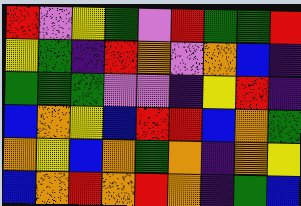[["red", "violet", "yellow", "green", "violet", "red", "green", "green", "red"], ["yellow", "green", "indigo", "red", "orange", "violet", "orange", "blue", "indigo"], ["green", "green", "green", "violet", "violet", "indigo", "yellow", "red", "indigo"], ["blue", "orange", "yellow", "blue", "red", "red", "blue", "orange", "green"], ["orange", "yellow", "blue", "orange", "green", "orange", "indigo", "orange", "yellow"], ["blue", "orange", "red", "orange", "red", "orange", "indigo", "green", "blue"]]